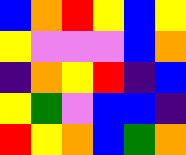[["blue", "orange", "red", "yellow", "blue", "yellow"], ["yellow", "violet", "violet", "violet", "blue", "orange"], ["indigo", "orange", "yellow", "red", "indigo", "blue"], ["yellow", "green", "violet", "blue", "blue", "indigo"], ["red", "yellow", "orange", "blue", "green", "orange"]]